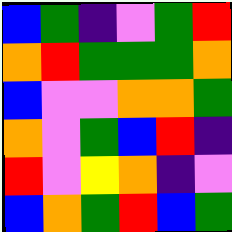[["blue", "green", "indigo", "violet", "green", "red"], ["orange", "red", "green", "green", "green", "orange"], ["blue", "violet", "violet", "orange", "orange", "green"], ["orange", "violet", "green", "blue", "red", "indigo"], ["red", "violet", "yellow", "orange", "indigo", "violet"], ["blue", "orange", "green", "red", "blue", "green"]]